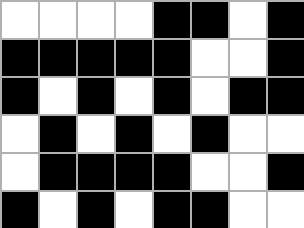[["white", "white", "white", "white", "black", "black", "white", "black"], ["black", "black", "black", "black", "black", "white", "white", "black"], ["black", "white", "black", "white", "black", "white", "black", "black"], ["white", "black", "white", "black", "white", "black", "white", "white"], ["white", "black", "black", "black", "black", "white", "white", "black"], ["black", "white", "black", "white", "black", "black", "white", "white"]]